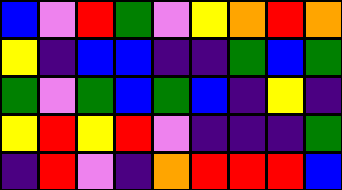[["blue", "violet", "red", "green", "violet", "yellow", "orange", "red", "orange"], ["yellow", "indigo", "blue", "blue", "indigo", "indigo", "green", "blue", "green"], ["green", "violet", "green", "blue", "green", "blue", "indigo", "yellow", "indigo"], ["yellow", "red", "yellow", "red", "violet", "indigo", "indigo", "indigo", "green"], ["indigo", "red", "violet", "indigo", "orange", "red", "red", "red", "blue"]]